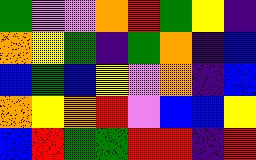[["green", "violet", "violet", "orange", "red", "green", "yellow", "indigo"], ["orange", "yellow", "green", "indigo", "green", "orange", "indigo", "blue"], ["blue", "green", "blue", "yellow", "violet", "orange", "indigo", "blue"], ["orange", "yellow", "orange", "red", "violet", "blue", "blue", "yellow"], ["blue", "red", "green", "green", "red", "red", "indigo", "red"]]